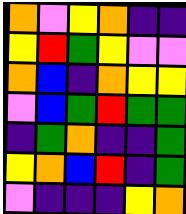[["orange", "violet", "yellow", "orange", "indigo", "indigo"], ["yellow", "red", "green", "yellow", "violet", "violet"], ["orange", "blue", "indigo", "orange", "yellow", "yellow"], ["violet", "blue", "green", "red", "green", "green"], ["indigo", "green", "orange", "indigo", "indigo", "green"], ["yellow", "orange", "blue", "red", "indigo", "green"], ["violet", "indigo", "indigo", "indigo", "yellow", "orange"]]